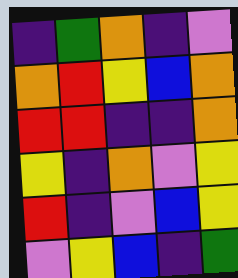[["indigo", "green", "orange", "indigo", "violet"], ["orange", "red", "yellow", "blue", "orange"], ["red", "red", "indigo", "indigo", "orange"], ["yellow", "indigo", "orange", "violet", "yellow"], ["red", "indigo", "violet", "blue", "yellow"], ["violet", "yellow", "blue", "indigo", "green"]]